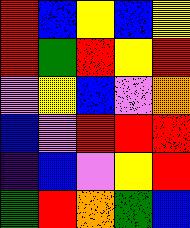[["red", "blue", "yellow", "blue", "yellow"], ["red", "green", "red", "yellow", "red"], ["violet", "yellow", "blue", "violet", "orange"], ["blue", "violet", "red", "red", "red"], ["indigo", "blue", "violet", "yellow", "red"], ["green", "red", "orange", "green", "blue"]]